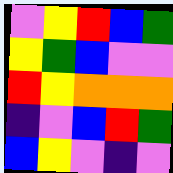[["violet", "yellow", "red", "blue", "green"], ["yellow", "green", "blue", "violet", "violet"], ["red", "yellow", "orange", "orange", "orange"], ["indigo", "violet", "blue", "red", "green"], ["blue", "yellow", "violet", "indigo", "violet"]]